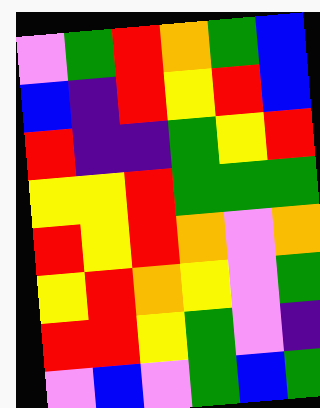[["violet", "green", "red", "orange", "green", "blue"], ["blue", "indigo", "red", "yellow", "red", "blue"], ["red", "indigo", "indigo", "green", "yellow", "red"], ["yellow", "yellow", "red", "green", "green", "green"], ["red", "yellow", "red", "orange", "violet", "orange"], ["yellow", "red", "orange", "yellow", "violet", "green"], ["red", "red", "yellow", "green", "violet", "indigo"], ["violet", "blue", "violet", "green", "blue", "green"]]